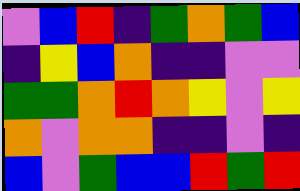[["violet", "blue", "red", "indigo", "green", "orange", "green", "blue"], ["indigo", "yellow", "blue", "orange", "indigo", "indigo", "violet", "violet"], ["green", "green", "orange", "red", "orange", "yellow", "violet", "yellow"], ["orange", "violet", "orange", "orange", "indigo", "indigo", "violet", "indigo"], ["blue", "violet", "green", "blue", "blue", "red", "green", "red"]]